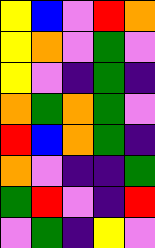[["yellow", "blue", "violet", "red", "orange"], ["yellow", "orange", "violet", "green", "violet"], ["yellow", "violet", "indigo", "green", "indigo"], ["orange", "green", "orange", "green", "violet"], ["red", "blue", "orange", "green", "indigo"], ["orange", "violet", "indigo", "indigo", "green"], ["green", "red", "violet", "indigo", "red"], ["violet", "green", "indigo", "yellow", "violet"]]